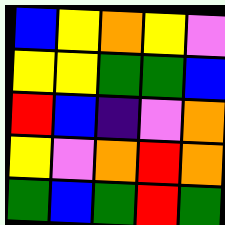[["blue", "yellow", "orange", "yellow", "violet"], ["yellow", "yellow", "green", "green", "blue"], ["red", "blue", "indigo", "violet", "orange"], ["yellow", "violet", "orange", "red", "orange"], ["green", "blue", "green", "red", "green"]]